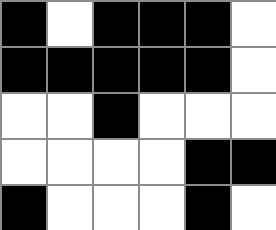[["black", "white", "black", "black", "black", "white"], ["black", "black", "black", "black", "black", "white"], ["white", "white", "black", "white", "white", "white"], ["white", "white", "white", "white", "black", "black"], ["black", "white", "white", "white", "black", "white"]]